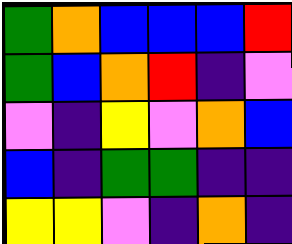[["green", "orange", "blue", "blue", "blue", "red"], ["green", "blue", "orange", "red", "indigo", "violet"], ["violet", "indigo", "yellow", "violet", "orange", "blue"], ["blue", "indigo", "green", "green", "indigo", "indigo"], ["yellow", "yellow", "violet", "indigo", "orange", "indigo"]]